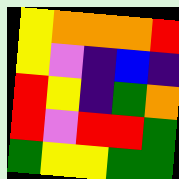[["yellow", "orange", "orange", "orange", "red"], ["yellow", "violet", "indigo", "blue", "indigo"], ["red", "yellow", "indigo", "green", "orange"], ["red", "violet", "red", "red", "green"], ["green", "yellow", "yellow", "green", "green"]]